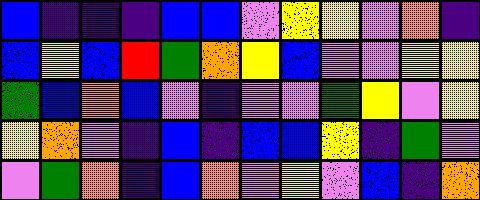[["blue", "indigo", "indigo", "indigo", "blue", "blue", "violet", "yellow", "yellow", "violet", "orange", "indigo"], ["blue", "yellow", "blue", "red", "green", "orange", "yellow", "blue", "violet", "violet", "yellow", "yellow"], ["green", "blue", "orange", "blue", "violet", "indigo", "violet", "violet", "green", "yellow", "violet", "yellow"], ["yellow", "orange", "violet", "indigo", "blue", "indigo", "blue", "blue", "yellow", "indigo", "green", "violet"], ["violet", "green", "orange", "indigo", "blue", "orange", "violet", "yellow", "violet", "blue", "indigo", "orange"]]